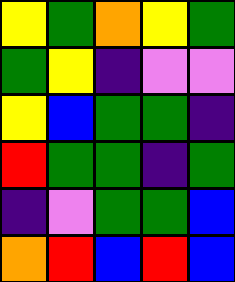[["yellow", "green", "orange", "yellow", "green"], ["green", "yellow", "indigo", "violet", "violet"], ["yellow", "blue", "green", "green", "indigo"], ["red", "green", "green", "indigo", "green"], ["indigo", "violet", "green", "green", "blue"], ["orange", "red", "blue", "red", "blue"]]